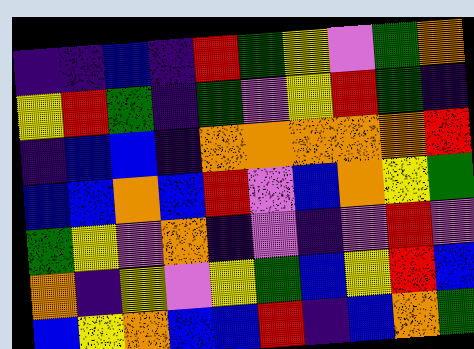[["indigo", "indigo", "blue", "indigo", "red", "green", "yellow", "violet", "green", "orange"], ["yellow", "red", "green", "indigo", "green", "violet", "yellow", "red", "green", "indigo"], ["indigo", "blue", "blue", "indigo", "orange", "orange", "orange", "orange", "orange", "red"], ["blue", "blue", "orange", "blue", "red", "violet", "blue", "orange", "yellow", "green"], ["green", "yellow", "violet", "orange", "indigo", "violet", "indigo", "violet", "red", "violet"], ["orange", "indigo", "yellow", "violet", "yellow", "green", "blue", "yellow", "red", "blue"], ["blue", "yellow", "orange", "blue", "blue", "red", "indigo", "blue", "orange", "green"]]